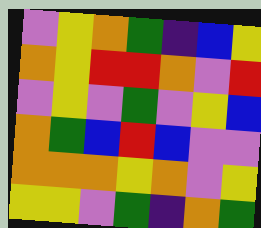[["violet", "yellow", "orange", "green", "indigo", "blue", "yellow"], ["orange", "yellow", "red", "red", "orange", "violet", "red"], ["violet", "yellow", "violet", "green", "violet", "yellow", "blue"], ["orange", "green", "blue", "red", "blue", "violet", "violet"], ["orange", "orange", "orange", "yellow", "orange", "violet", "yellow"], ["yellow", "yellow", "violet", "green", "indigo", "orange", "green"]]